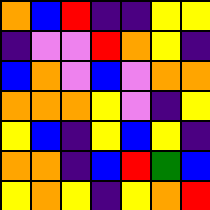[["orange", "blue", "red", "indigo", "indigo", "yellow", "yellow"], ["indigo", "violet", "violet", "red", "orange", "yellow", "indigo"], ["blue", "orange", "violet", "blue", "violet", "orange", "orange"], ["orange", "orange", "orange", "yellow", "violet", "indigo", "yellow"], ["yellow", "blue", "indigo", "yellow", "blue", "yellow", "indigo"], ["orange", "orange", "indigo", "blue", "red", "green", "blue"], ["yellow", "orange", "yellow", "indigo", "yellow", "orange", "red"]]